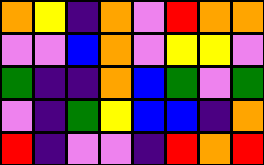[["orange", "yellow", "indigo", "orange", "violet", "red", "orange", "orange"], ["violet", "violet", "blue", "orange", "violet", "yellow", "yellow", "violet"], ["green", "indigo", "indigo", "orange", "blue", "green", "violet", "green"], ["violet", "indigo", "green", "yellow", "blue", "blue", "indigo", "orange"], ["red", "indigo", "violet", "violet", "indigo", "red", "orange", "red"]]